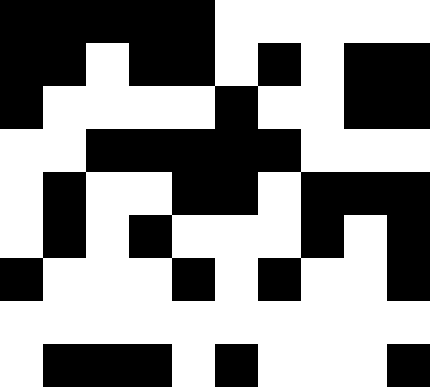[["black", "black", "black", "black", "black", "white", "white", "white", "white", "white"], ["black", "black", "white", "black", "black", "white", "black", "white", "black", "black"], ["black", "white", "white", "white", "white", "black", "white", "white", "black", "black"], ["white", "white", "black", "black", "black", "black", "black", "white", "white", "white"], ["white", "black", "white", "white", "black", "black", "white", "black", "black", "black"], ["white", "black", "white", "black", "white", "white", "white", "black", "white", "black"], ["black", "white", "white", "white", "black", "white", "black", "white", "white", "black"], ["white", "white", "white", "white", "white", "white", "white", "white", "white", "white"], ["white", "black", "black", "black", "white", "black", "white", "white", "white", "black"]]